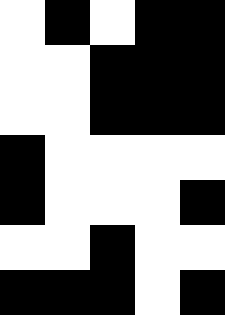[["white", "black", "white", "black", "black"], ["white", "white", "black", "black", "black"], ["white", "white", "black", "black", "black"], ["black", "white", "white", "white", "white"], ["black", "white", "white", "white", "black"], ["white", "white", "black", "white", "white"], ["black", "black", "black", "white", "black"]]